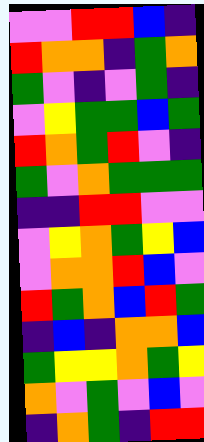[["violet", "violet", "red", "red", "blue", "indigo"], ["red", "orange", "orange", "indigo", "green", "orange"], ["green", "violet", "indigo", "violet", "green", "indigo"], ["violet", "yellow", "green", "green", "blue", "green"], ["red", "orange", "green", "red", "violet", "indigo"], ["green", "violet", "orange", "green", "green", "green"], ["indigo", "indigo", "red", "red", "violet", "violet"], ["violet", "yellow", "orange", "green", "yellow", "blue"], ["violet", "orange", "orange", "red", "blue", "violet"], ["red", "green", "orange", "blue", "red", "green"], ["indigo", "blue", "indigo", "orange", "orange", "blue"], ["green", "yellow", "yellow", "orange", "green", "yellow"], ["orange", "violet", "green", "violet", "blue", "violet"], ["indigo", "orange", "green", "indigo", "red", "red"]]